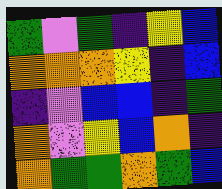[["green", "violet", "green", "indigo", "yellow", "blue"], ["orange", "orange", "orange", "yellow", "indigo", "blue"], ["indigo", "violet", "blue", "blue", "indigo", "green"], ["orange", "violet", "yellow", "blue", "orange", "indigo"], ["orange", "green", "green", "orange", "green", "blue"]]